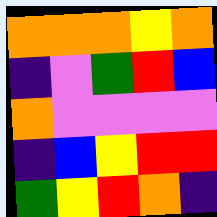[["orange", "orange", "orange", "yellow", "orange"], ["indigo", "violet", "green", "red", "blue"], ["orange", "violet", "violet", "violet", "violet"], ["indigo", "blue", "yellow", "red", "red"], ["green", "yellow", "red", "orange", "indigo"]]